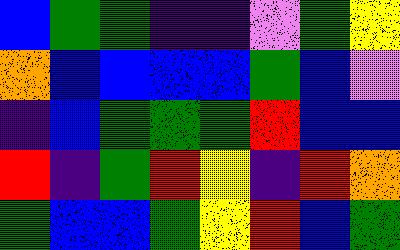[["blue", "green", "green", "indigo", "indigo", "violet", "green", "yellow"], ["orange", "blue", "blue", "blue", "blue", "green", "blue", "violet"], ["indigo", "blue", "green", "green", "green", "red", "blue", "blue"], ["red", "indigo", "green", "red", "yellow", "indigo", "red", "orange"], ["green", "blue", "blue", "green", "yellow", "red", "blue", "green"]]